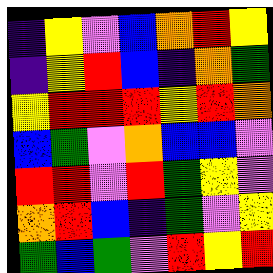[["indigo", "yellow", "violet", "blue", "orange", "red", "yellow"], ["indigo", "yellow", "red", "blue", "indigo", "orange", "green"], ["yellow", "red", "red", "red", "yellow", "red", "orange"], ["blue", "green", "violet", "orange", "blue", "blue", "violet"], ["red", "red", "violet", "red", "green", "yellow", "violet"], ["orange", "red", "blue", "indigo", "green", "violet", "yellow"], ["green", "blue", "green", "violet", "red", "yellow", "red"]]